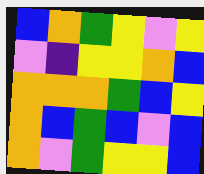[["blue", "orange", "green", "yellow", "violet", "yellow"], ["violet", "indigo", "yellow", "yellow", "orange", "blue"], ["orange", "orange", "orange", "green", "blue", "yellow"], ["orange", "blue", "green", "blue", "violet", "blue"], ["orange", "violet", "green", "yellow", "yellow", "blue"]]